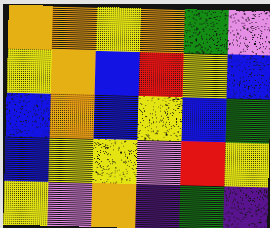[["orange", "orange", "yellow", "orange", "green", "violet"], ["yellow", "orange", "blue", "red", "yellow", "blue"], ["blue", "orange", "blue", "yellow", "blue", "green"], ["blue", "yellow", "yellow", "violet", "red", "yellow"], ["yellow", "violet", "orange", "indigo", "green", "indigo"]]